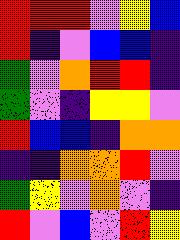[["red", "red", "red", "violet", "yellow", "blue"], ["red", "indigo", "violet", "blue", "blue", "indigo"], ["green", "violet", "orange", "red", "red", "indigo"], ["green", "violet", "indigo", "yellow", "yellow", "violet"], ["red", "blue", "blue", "indigo", "orange", "orange"], ["indigo", "indigo", "orange", "orange", "red", "violet"], ["green", "yellow", "violet", "orange", "violet", "indigo"], ["red", "violet", "blue", "violet", "red", "yellow"]]